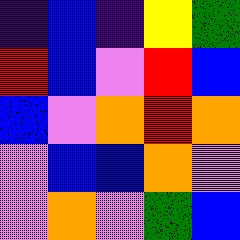[["indigo", "blue", "indigo", "yellow", "green"], ["red", "blue", "violet", "red", "blue"], ["blue", "violet", "orange", "red", "orange"], ["violet", "blue", "blue", "orange", "violet"], ["violet", "orange", "violet", "green", "blue"]]